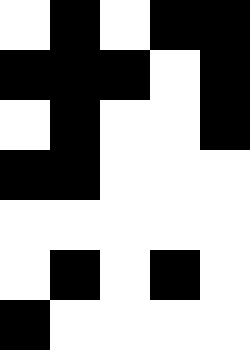[["white", "black", "white", "black", "black"], ["black", "black", "black", "white", "black"], ["white", "black", "white", "white", "black"], ["black", "black", "white", "white", "white"], ["white", "white", "white", "white", "white"], ["white", "black", "white", "black", "white"], ["black", "white", "white", "white", "white"]]